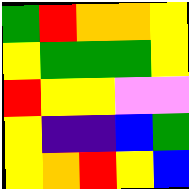[["green", "red", "orange", "orange", "yellow"], ["yellow", "green", "green", "green", "yellow"], ["red", "yellow", "yellow", "violet", "violet"], ["yellow", "indigo", "indigo", "blue", "green"], ["yellow", "orange", "red", "yellow", "blue"]]